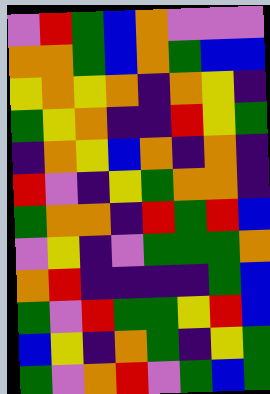[["violet", "red", "green", "blue", "orange", "violet", "violet", "violet"], ["orange", "orange", "green", "blue", "orange", "green", "blue", "blue"], ["yellow", "orange", "yellow", "orange", "indigo", "orange", "yellow", "indigo"], ["green", "yellow", "orange", "indigo", "indigo", "red", "yellow", "green"], ["indigo", "orange", "yellow", "blue", "orange", "indigo", "orange", "indigo"], ["red", "violet", "indigo", "yellow", "green", "orange", "orange", "indigo"], ["green", "orange", "orange", "indigo", "red", "green", "red", "blue"], ["violet", "yellow", "indigo", "violet", "green", "green", "green", "orange"], ["orange", "red", "indigo", "indigo", "indigo", "indigo", "green", "blue"], ["green", "violet", "red", "green", "green", "yellow", "red", "blue"], ["blue", "yellow", "indigo", "orange", "green", "indigo", "yellow", "green"], ["green", "violet", "orange", "red", "violet", "green", "blue", "green"]]